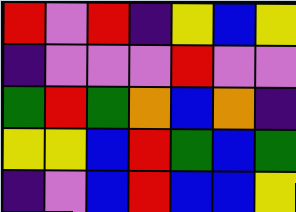[["red", "violet", "red", "indigo", "yellow", "blue", "yellow"], ["indigo", "violet", "violet", "violet", "red", "violet", "violet"], ["green", "red", "green", "orange", "blue", "orange", "indigo"], ["yellow", "yellow", "blue", "red", "green", "blue", "green"], ["indigo", "violet", "blue", "red", "blue", "blue", "yellow"]]